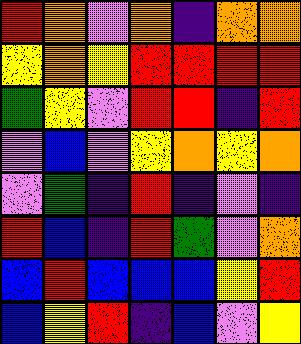[["red", "orange", "violet", "orange", "indigo", "orange", "orange"], ["yellow", "orange", "yellow", "red", "red", "red", "red"], ["green", "yellow", "violet", "red", "red", "indigo", "red"], ["violet", "blue", "violet", "yellow", "orange", "yellow", "orange"], ["violet", "green", "indigo", "red", "indigo", "violet", "indigo"], ["red", "blue", "indigo", "red", "green", "violet", "orange"], ["blue", "red", "blue", "blue", "blue", "yellow", "red"], ["blue", "yellow", "red", "indigo", "blue", "violet", "yellow"]]